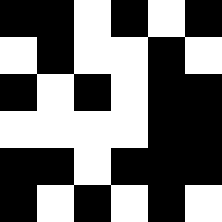[["black", "black", "white", "black", "white", "black"], ["white", "black", "white", "white", "black", "white"], ["black", "white", "black", "white", "black", "black"], ["white", "white", "white", "white", "black", "black"], ["black", "black", "white", "black", "black", "black"], ["black", "white", "black", "white", "black", "white"]]